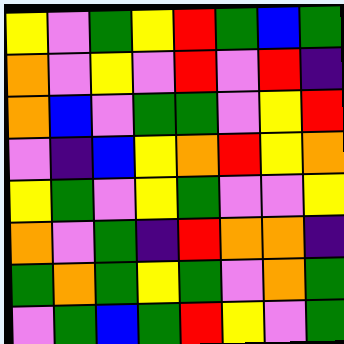[["yellow", "violet", "green", "yellow", "red", "green", "blue", "green"], ["orange", "violet", "yellow", "violet", "red", "violet", "red", "indigo"], ["orange", "blue", "violet", "green", "green", "violet", "yellow", "red"], ["violet", "indigo", "blue", "yellow", "orange", "red", "yellow", "orange"], ["yellow", "green", "violet", "yellow", "green", "violet", "violet", "yellow"], ["orange", "violet", "green", "indigo", "red", "orange", "orange", "indigo"], ["green", "orange", "green", "yellow", "green", "violet", "orange", "green"], ["violet", "green", "blue", "green", "red", "yellow", "violet", "green"]]